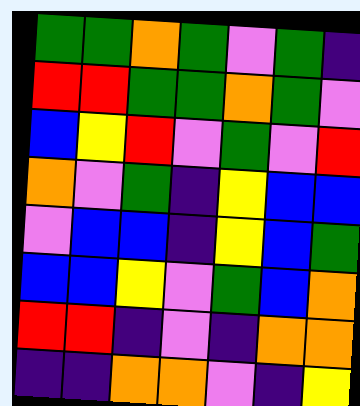[["green", "green", "orange", "green", "violet", "green", "indigo"], ["red", "red", "green", "green", "orange", "green", "violet"], ["blue", "yellow", "red", "violet", "green", "violet", "red"], ["orange", "violet", "green", "indigo", "yellow", "blue", "blue"], ["violet", "blue", "blue", "indigo", "yellow", "blue", "green"], ["blue", "blue", "yellow", "violet", "green", "blue", "orange"], ["red", "red", "indigo", "violet", "indigo", "orange", "orange"], ["indigo", "indigo", "orange", "orange", "violet", "indigo", "yellow"]]